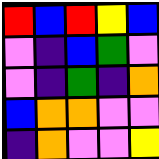[["red", "blue", "red", "yellow", "blue"], ["violet", "indigo", "blue", "green", "violet"], ["violet", "indigo", "green", "indigo", "orange"], ["blue", "orange", "orange", "violet", "violet"], ["indigo", "orange", "violet", "violet", "yellow"]]